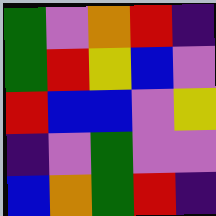[["green", "violet", "orange", "red", "indigo"], ["green", "red", "yellow", "blue", "violet"], ["red", "blue", "blue", "violet", "yellow"], ["indigo", "violet", "green", "violet", "violet"], ["blue", "orange", "green", "red", "indigo"]]